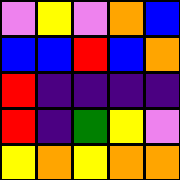[["violet", "yellow", "violet", "orange", "blue"], ["blue", "blue", "red", "blue", "orange"], ["red", "indigo", "indigo", "indigo", "indigo"], ["red", "indigo", "green", "yellow", "violet"], ["yellow", "orange", "yellow", "orange", "orange"]]